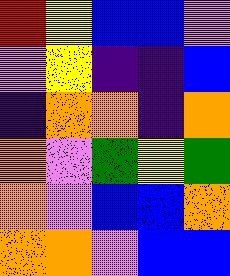[["red", "yellow", "blue", "blue", "violet"], ["violet", "yellow", "indigo", "indigo", "blue"], ["indigo", "orange", "orange", "indigo", "orange"], ["orange", "violet", "green", "yellow", "green"], ["orange", "violet", "blue", "blue", "orange"], ["orange", "orange", "violet", "blue", "blue"]]